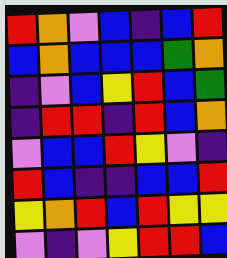[["red", "orange", "violet", "blue", "indigo", "blue", "red"], ["blue", "orange", "blue", "blue", "blue", "green", "orange"], ["indigo", "violet", "blue", "yellow", "red", "blue", "green"], ["indigo", "red", "red", "indigo", "red", "blue", "orange"], ["violet", "blue", "blue", "red", "yellow", "violet", "indigo"], ["red", "blue", "indigo", "indigo", "blue", "blue", "red"], ["yellow", "orange", "red", "blue", "red", "yellow", "yellow"], ["violet", "indigo", "violet", "yellow", "red", "red", "blue"]]